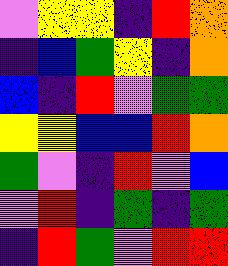[["violet", "yellow", "yellow", "indigo", "red", "orange"], ["indigo", "blue", "green", "yellow", "indigo", "orange"], ["blue", "indigo", "red", "violet", "green", "green"], ["yellow", "yellow", "blue", "blue", "red", "orange"], ["green", "violet", "indigo", "red", "violet", "blue"], ["violet", "red", "indigo", "green", "indigo", "green"], ["indigo", "red", "green", "violet", "red", "red"]]